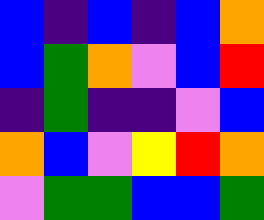[["blue", "indigo", "blue", "indigo", "blue", "orange"], ["blue", "green", "orange", "violet", "blue", "red"], ["indigo", "green", "indigo", "indigo", "violet", "blue"], ["orange", "blue", "violet", "yellow", "red", "orange"], ["violet", "green", "green", "blue", "blue", "green"]]